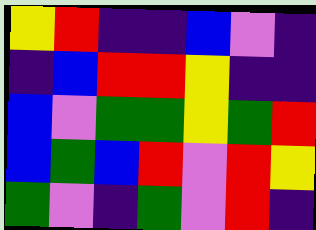[["yellow", "red", "indigo", "indigo", "blue", "violet", "indigo"], ["indigo", "blue", "red", "red", "yellow", "indigo", "indigo"], ["blue", "violet", "green", "green", "yellow", "green", "red"], ["blue", "green", "blue", "red", "violet", "red", "yellow"], ["green", "violet", "indigo", "green", "violet", "red", "indigo"]]